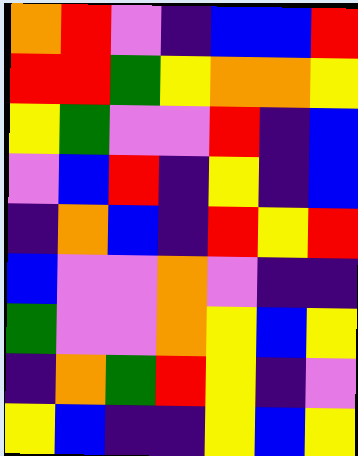[["orange", "red", "violet", "indigo", "blue", "blue", "red"], ["red", "red", "green", "yellow", "orange", "orange", "yellow"], ["yellow", "green", "violet", "violet", "red", "indigo", "blue"], ["violet", "blue", "red", "indigo", "yellow", "indigo", "blue"], ["indigo", "orange", "blue", "indigo", "red", "yellow", "red"], ["blue", "violet", "violet", "orange", "violet", "indigo", "indigo"], ["green", "violet", "violet", "orange", "yellow", "blue", "yellow"], ["indigo", "orange", "green", "red", "yellow", "indigo", "violet"], ["yellow", "blue", "indigo", "indigo", "yellow", "blue", "yellow"]]